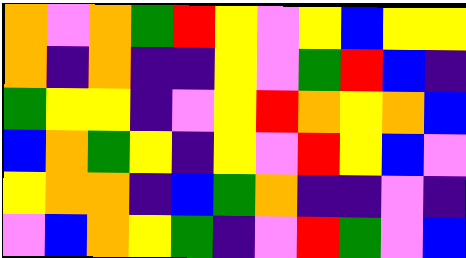[["orange", "violet", "orange", "green", "red", "yellow", "violet", "yellow", "blue", "yellow", "yellow"], ["orange", "indigo", "orange", "indigo", "indigo", "yellow", "violet", "green", "red", "blue", "indigo"], ["green", "yellow", "yellow", "indigo", "violet", "yellow", "red", "orange", "yellow", "orange", "blue"], ["blue", "orange", "green", "yellow", "indigo", "yellow", "violet", "red", "yellow", "blue", "violet"], ["yellow", "orange", "orange", "indigo", "blue", "green", "orange", "indigo", "indigo", "violet", "indigo"], ["violet", "blue", "orange", "yellow", "green", "indigo", "violet", "red", "green", "violet", "blue"]]